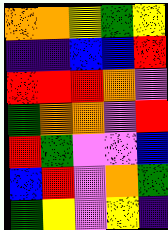[["orange", "orange", "yellow", "green", "yellow"], ["indigo", "indigo", "blue", "blue", "red"], ["red", "red", "red", "orange", "violet"], ["green", "orange", "orange", "violet", "red"], ["red", "green", "violet", "violet", "blue"], ["blue", "red", "violet", "orange", "green"], ["green", "yellow", "violet", "yellow", "indigo"]]